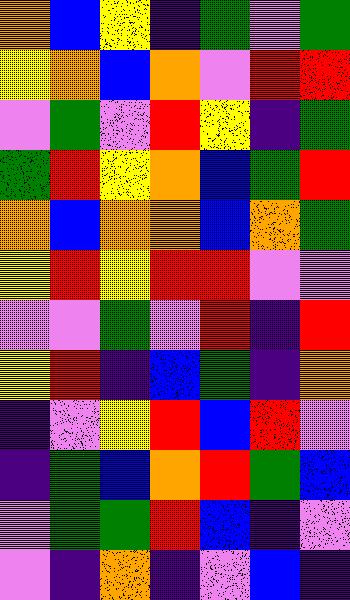[["orange", "blue", "yellow", "indigo", "green", "violet", "green"], ["yellow", "orange", "blue", "orange", "violet", "red", "red"], ["violet", "green", "violet", "red", "yellow", "indigo", "green"], ["green", "red", "yellow", "orange", "blue", "green", "red"], ["orange", "blue", "orange", "orange", "blue", "orange", "green"], ["yellow", "red", "yellow", "red", "red", "violet", "violet"], ["violet", "violet", "green", "violet", "red", "indigo", "red"], ["yellow", "red", "indigo", "blue", "green", "indigo", "orange"], ["indigo", "violet", "yellow", "red", "blue", "red", "violet"], ["indigo", "green", "blue", "orange", "red", "green", "blue"], ["violet", "green", "green", "red", "blue", "indigo", "violet"], ["violet", "indigo", "orange", "indigo", "violet", "blue", "indigo"]]